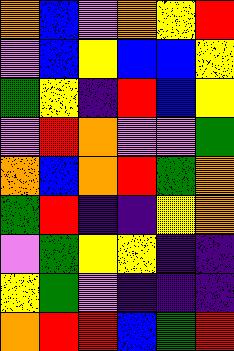[["orange", "blue", "violet", "orange", "yellow", "red"], ["violet", "blue", "yellow", "blue", "blue", "yellow"], ["green", "yellow", "indigo", "red", "blue", "yellow"], ["violet", "red", "orange", "violet", "violet", "green"], ["orange", "blue", "orange", "red", "green", "orange"], ["green", "red", "indigo", "indigo", "yellow", "orange"], ["violet", "green", "yellow", "yellow", "indigo", "indigo"], ["yellow", "green", "violet", "indigo", "indigo", "indigo"], ["orange", "red", "red", "blue", "green", "red"]]